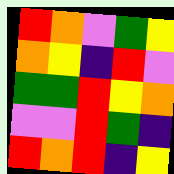[["red", "orange", "violet", "green", "yellow"], ["orange", "yellow", "indigo", "red", "violet"], ["green", "green", "red", "yellow", "orange"], ["violet", "violet", "red", "green", "indigo"], ["red", "orange", "red", "indigo", "yellow"]]